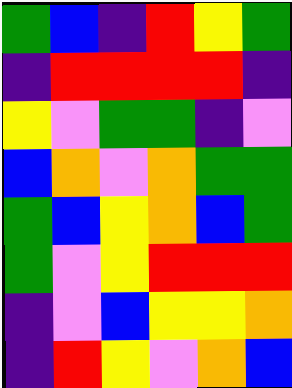[["green", "blue", "indigo", "red", "yellow", "green"], ["indigo", "red", "red", "red", "red", "indigo"], ["yellow", "violet", "green", "green", "indigo", "violet"], ["blue", "orange", "violet", "orange", "green", "green"], ["green", "blue", "yellow", "orange", "blue", "green"], ["green", "violet", "yellow", "red", "red", "red"], ["indigo", "violet", "blue", "yellow", "yellow", "orange"], ["indigo", "red", "yellow", "violet", "orange", "blue"]]